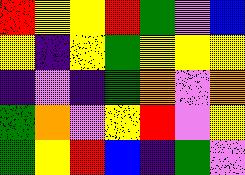[["red", "yellow", "yellow", "red", "green", "violet", "blue"], ["yellow", "indigo", "yellow", "green", "yellow", "yellow", "yellow"], ["indigo", "violet", "indigo", "green", "orange", "violet", "orange"], ["green", "orange", "violet", "yellow", "red", "violet", "yellow"], ["green", "yellow", "red", "blue", "indigo", "green", "violet"]]